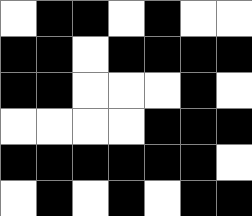[["white", "black", "black", "white", "black", "white", "white"], ["black", "black", "white", "black", "black", "black", "black"], ["black", "black", "white", "white", "white", "black", "white"], ["white", "white", "white", "white", "black", "black", "black"], ["black", "black", "black", "black", "black", "black", "white"], ["white", "black", "white", "black", "white", "black", "black"]]